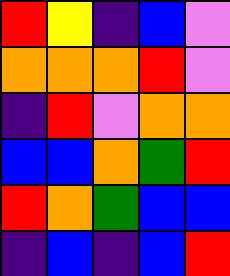[["red", "yellow", "indigo", "blue", "violet"], ["orange", "orange", "orange", "red", "violet"], ["indigo", "red", "violet", "orange", "orange"], ["blue", "blue", "orange", "green", "red"], ["red", "orange", "green", "blue", "blue"], ["indigo", "blue", "indigo", "blue", "red"]]